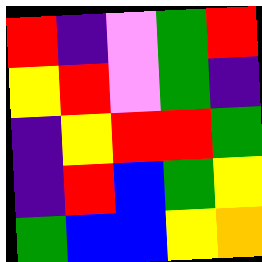[["red", "indigo", "violet", "green", "red"], ["yellow", "red", "violet", "green", "indigo"], ["indigo", "yellow", "red", "red", "green"], ["indigo", "red", "blue", "green", "yellow"], ["green", "blue", "blue", "yellow", "orange"]]